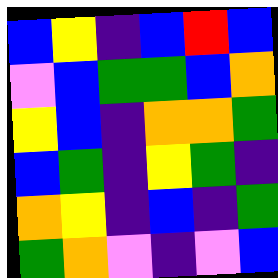[["blue", "yellow", "indigo", "blue", "red", "blue"], ["violet", "blue", "green", "green", "blue", "orange"], ["yellow", "blue", "indigo", "orange", "orange", "green"], ["blue", "green", "indigo", "yellow", "green", "indigo"], ["orange", "yellow", "indigo", "blue", "indigo", "green"], ["green", "orange", "violet", "indigo", "violet", "blue"]]